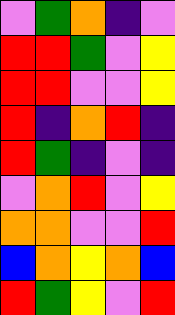[["violet", "green", "orange", "indigo", "violet"], ["red", "red", "green", "violet", "yellow"], ["red", "red", "violet", "violet", "yellow"], ["red", "indigo", "orange", "red", "indigo"], ["red", "green", "indigo", "violet", "indigo"], ["violet", "orange", "red", "violet", "yellow"], ["orange", "orange", "violet", "violet", "red"], ["blue", "orange", "yellow", "orange", "blue"], ["red", "green", "yellow", "violet", "red"]]